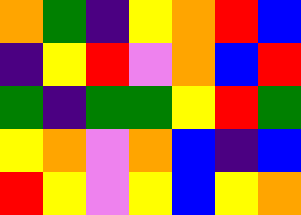[["orange", "green", "indigo", "yellow", "orange", "red", "blue"], ["indigo", "yellow", "red", "violet", "orange", "blue", "red"], ["green", "indigo", "green", "green", "yellow", "red", "green"], ["yellow", "orange", "violet", "orange", "blue", "indigo", "blue"], ["red", "yellow", "violet", "yellow", "blue", "yellow", "orange"]]